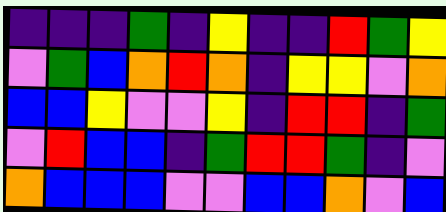[["indigo", "indigo", "indigo", "green", "indigo", "yellow", "indigo", "indigo", "red", "green", "yellow"], ["violet", "green", "blue", "orange", "red", "orange", "indigo", "yellow", "yellow", "violet", "orange"], ["blue", "blue", "yellow", "violet", "violet", "yellow", "indigo", "red", "red", "indigo", "green"], ["violet", "red", "blue", "blue", "indigo", "green", "red", "red", "green", "indigo", "violet"], ["orange", "blue", "blue", "blue", "violet", "violet", "blue", "blue", "orange", "violet", "blue"]]